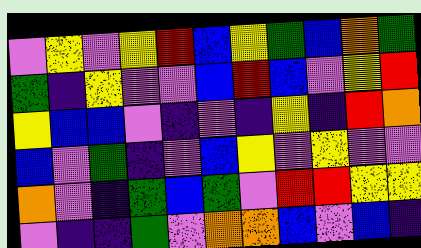[["violet", "yellow", "violet", "yellow", "red", "blue", "yellow", "green", "blue", "orange", "green"], ["green", "indigo", "yellow", "violet", "violet", "blue", "red", "blue", "violet", "yellow", "red"], ["yellow", "blue", "blue", "violet", "indigo", "violet", "indigo", "yellow", "indigo", "red", "orange"], ["blue", "violet", "green", "indigo", "violet", "blue", "yellow", "violet", "yellow", "violet", "violet"], ["orange", "violet", "indigo", "green", "blue", "green", "violet", "red", "red", "yellow", "yellow"], ["violet", "indigo", "indigo", "green", "violet", "orange", "orange", "blue", "violet", "blue", "indigo"]]